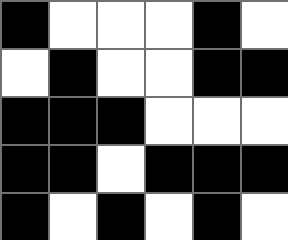[["black", "white", "white", "white", "black", "white"], ["white", "black", "white", "white", "black", "black"], ["black", "black", "black", "white", "white", "white"], ["black", "black", "white", "black", "black", "black"], ["black", "white", "black", "white", "black", "white"]]